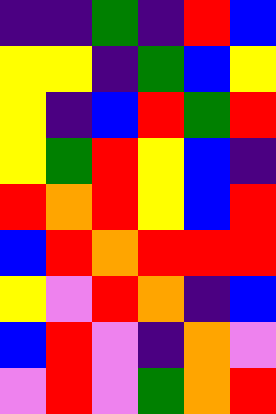[["indigo", "indigo", "green", "indigo", "red", "blue"], ["yellow", "yellow", "indigo", "green", "blue", "yellow"], ["yellow", "indigo", "blue", "red", "green", "red"], ["yellow", "green", "red", "yellow", "blue", "indigo"], ["red", "orange", "red", "yellow", "blue", "red"], ["blue", "red", "orange", "red", "red", "red"], ["yellow", "violet", "red", "orange", "indigo", "blue"], ["blue", "red", "violet", "indigo", "orange", "violet"], ["violet", "red", "violet", "green", "orange", "red"]]